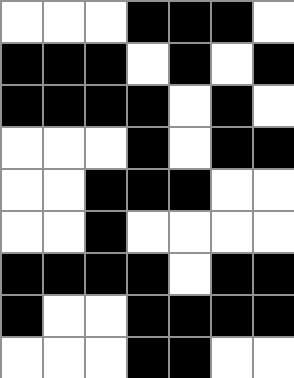[["white", "white", "white", "black", "black", "black", "white"], ["black", "black", "black", "white", "black", "white", "black"], ["black", "black", "black", "black", "white", "black", "white"], ["white", "white", "white", "black", "white", "black", "black"], ["white", "white", "black", "black", "black", "white", "white"], ["white", "white", "black", "white", "white", "white", "white"], ["black", "black", "black", "black", "white", "black", "black"], ["black", "white", "white", "black", "black", "black", "black"], ["white", "white", "white", "black", "black", "white", "white"]]